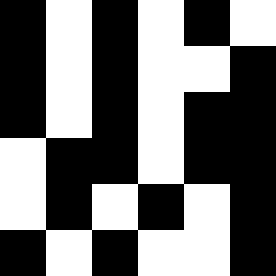[["black", "white", "black", "white", "black", "white"], ["black", "white", "black", "white", "white", "black"], ["black", "white", "black", "white", "black", "black"], ["white", "black", "black", "white", "black", "black"], ["white", "black", "white", "black", "white", "black"], ["black", "white", "black", "white", "white", "black"]]